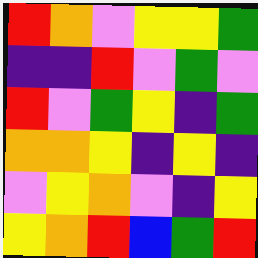[["red", "orange", "violet", "yellow", "yellow", "green"], ["indigo", "indigo", "red", "violet", "green", "violet"], ["red", "violet", "green", "yellow", "indigo", "green"], ["orange", "orange", "yellow", "indigo", "yellow", "indigo"], ["violet", "yellow", "orange", "violet", "indigo", "yellow"], ["yellow", "orange", "red", "blue", "green", "red"]]